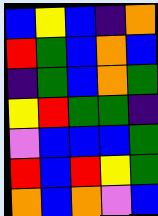[["blue", "yellow", "blue", "indigo", "orange"], ["red", "green", "blue", "orange", "blue"], ["indigo", "green", "blue", "orange", "green"], ["yellow", "red", "green", "green", "indigo"], ["violet", "blue", "blue", "blue", "green"], ["red", "blue", "red", "yellow", "green"], ["orange", "blue", "orange", "violet", "blue"]]